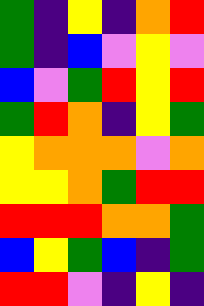[["green", "indigo", "yellow", "indigo", "orange", "red"], ["green", "indigo", "blue", "violet", "yellow", "violet"], ["blue", "violet", "green", "red", "yellow", "red"], ["green", "red", "orange", "indigo", "yellow", "green"], ["yellow", "orange", "orange", "orange", "violet", "orange"], ["yellow", "yellow", "orange", "green", "red", "red"], ["red", "red", "red", "orange", "orange", "green"], ["blue", "yellow", "green", "blue", "indigo", "green"], ["red", "red", "violet", "indigo", "yellow", "indigo"]]